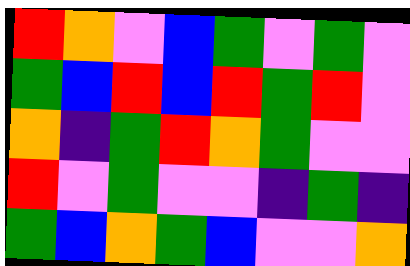[["red", "orange", "violet", "blue", "green", "violet", "green", "violet"], ["green", "blue", "red", "blue", "red", "green", "red", "violet"], ["orange", "indigo", "green", "red", "orange", "green", "violet", "violet"], ["red", "violet", "green", "violet", "violet", "indigo", "green", "indigo"], ["green", "blue", "orange", "green", "blue", "violet", "violet", "orange"]]